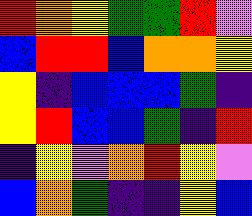[["red", "orange", "yellow", "green", "green", "red", "violet"], ["blue", "red", "red", "blue", "orange", "orange", "yellow"], ["yellow", "indigo", "blue", "blue", "blue", "green", "indigo"], ["yellow", "red", "blue", "blue", "green", "indigo", "red"], ["indigo", "yellow", "violet", "orange", "red", "yellow", "violet"], ["blue", "orange", "green", "indigo", "indigo", "yellow", "blue"]]